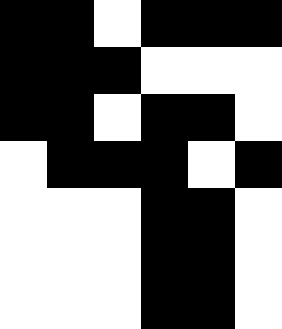[["black", "black", "white", "black", "black", "black"], ["black", "black", "black", "white", "white", "white"], ["black", "black", "white", "black", "black", "white"], ["white", "black", "black", "black", "white", "black"], ["white", "white", "white", "black", "black", "white"], ["white", "white", "white", "black", "black", "white"], ["white", "white", "white", "black", "black", "white"]]